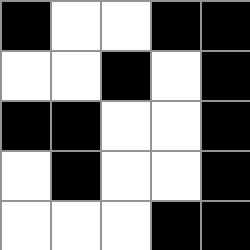[["black", "white", "white", "black", "black"], ["white", "white", "black", "white", "black"], ["black", "black", "white", "white", "black"], ["white", "black", "white", "white", "black"], ["white", "white", "white", "black", "black"]]